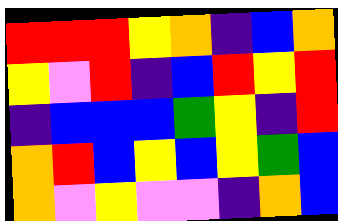[["red", "red", "red", "yellow", "orange", "indigo", "blue", "orange"], ["yellow", "violet", "red", "indigo", "blue", "red", "yellow", "red"], ["indigo", "blue", "blue", "blue", "green", "yellow", "indigo", "red"], ["orange", "red", "blue", "yellow", "blue", "yellow", "green", "blue"], ["orange", "violet", "yellow", "violet", "violet", "indigo", "orange", "blue"]]